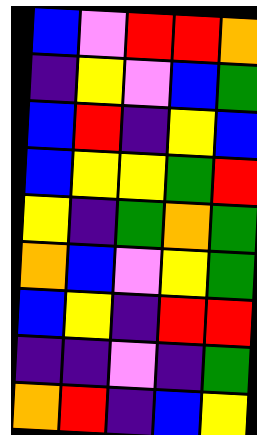[["blue", "violet", "red", "red", "orange"], ["indigo", "yellow", "violet", "blue", "green"], ["blue", "red", "indigo", "yellow", "blue"], ["blue", "yellow", "yellow", "green", "red"], ["yellow", "indigo", "green", "orange", "green"], ["orange", "blue", "violet", "yellow", "green"], ["blue", "yellow", "indigo", "red", "red"], ["indigo", "indigo", "violet", "indigo", "green"], ["orange", "red", "indigo", "blue", "yellow"]]